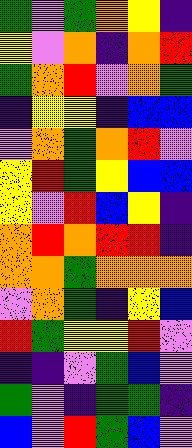[["green", "violet", "green", "orange", "yellow", "indigo"], ["yellow", "violet", "orange", "indigo", "orange", "red"], ["green", "orange", "red", "violet", "orange", "green"], ["indigo", "yellow", "yellow", "indigo", "blue", "blue"], ["violet", "orange", "green", "orange", "red", "violet"], ["yellow", "red", "green", "yellow", "blue", "blue"], ["yellow", "violet", "red", "blue", "yellow", "indigo"], ["orange", "red", "orange", "red", "red", "indigo"], ["orange", "orange", "green", "orange", "orange", "orange"], ["violet", "orange", "green", "indigo", "yellow", "blue"], ["red", "green", "yellow", "yellow", "red", "violet"], ["indigo", "indigo", "violet", "green", "blue", "violet"], ["green", "violet", "indigo", "green", "green", "indigo"], ["blue", "violet", "red", "green", "blue", "violet"]]